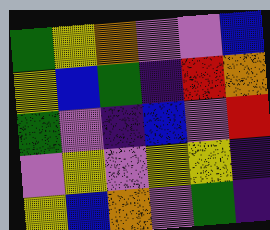[["green", "yellow", "orange", "violet", "violet", "blue"], ["yellow", "blue", "green", "indigo", "red", "orange"], ["green", "violet", "indigo", "blue", "violet", "red"], ["violet", "yellow", "violet", "yellow", "yellow", "indigo"], ["yellow", "blue", "orange", "violet", "green", "indigo"]]